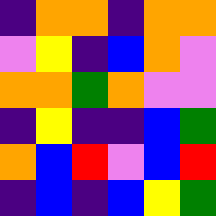[["indigo", "orange", "orange", "indigo", "orange", "orange"], ["violet", "yellow", "indigo", "blue", "orange", "violet"], ["orange", "orange", "green", "orange", "violet", "violet"], ["indigo", "yellow", "indigo", "indigo", "blue", "green"], ["orange", "blue", "red", "violet", "blue", "red"], ["indigo", "blue", "indigo", "blue", "yellow", "green"]]